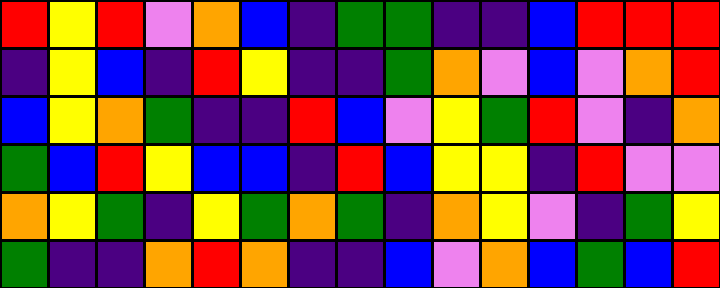[["red", "yellow", "red", "violet", "orange", "blue", "indigo", "green", "green", "indigo", "indigo", "blue", "red", "red", "red"], ["indigo", "yellow", "blue", "indigo", "red", "yellow", "indigo", "indigo", "green", "orange", "violet", "blue", "violet", "orange", "red"], ["blue", "yellow", "orange", "green", "indigo", "indigo", "red", "blue", "violet", "yellow", "green", "red", "violet", "indigo", "orange"], ["green", "blue", "red", "yellow", "blue", "blue", "indigo", "red", "blue", "yellow", "yellow", "indigo", "red", "violet", "violet"], ["orange", "yellow", "green", "indigo", "yellow", "green", "orange", "green", "indigo", "orange", "yellow", "violet", "indigo", "green", "yellow"], ["green", "indigo", "indigo", "orange", "red", "orange", "indigo", "indigo", "blue", "violet", "orange", "blue", "green", "blue", "red"]]